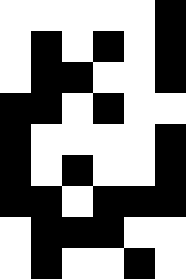[["white", "white", "white", "white", "white", "black"], ["white", "black", "white", "black", "white", "black"], ["white", "black", "black", "white", "white", "black"], ["black", "black", "white", "black", "white", "white"], ["black", "white", "white", "white", "white", "black"], ["black", "white", "black", "white", "white", "black"], ["black", "black", "white", "black", "black", "black"], ["white", "black", "black", "black", "white", "white"], ["white", "black", "white", "white", "black", "white"]]